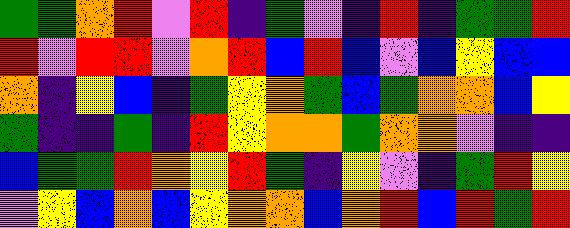[["green", "green", "orange", "red", "violet", "red", "indigo", "green", "violet", "indigo", "red", "indigo", "green", "green", "red"], ["red", "violet", "red", "red", "violet", "orange", "red", "blue", "red", "blue", "violet", "blue", "yellow", "blue", "blue"], ["orange", "indigo", "yellow", "blue", "indigo", "green", "yellow", "orange", "green", "blue", "green", "orange", "orange", "blue", "yellow"], ["green", "indigo", "indigo", "green", "indigo", "red", "yellow", "orange", "orange", "green", "orange", "orange", "violet", "indigo", "indigo"], ["blue", "green", "green", "red", "orange", "yellow", "red", "green", "indigo", "yellow", "violet", "indigo", "green", "red", "yellow"], ["violet", "yellow", "blue", "orange", "blue", "yellow", "orange", "orange", "blue", "orange", "red", "blue", "red", "green", "red"]]